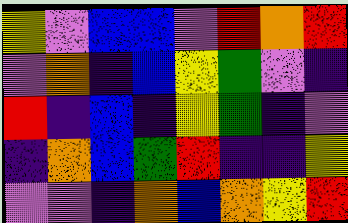[["yellow", "violet", "blue", "blue", "violet", "red", "orange", "red"], ["violet", "orange", "indigo", "blue", "yellow", "green", "violet", "indigo"], ["red", "indigo", "blue", "indigo", "yellow", "green", "indigo", "violet"], ["indigo", "orange", "blue", "green", "red", "indigo", "indigo", "yellow"], ["violet", "violet", "indigo", "orange", "blue", "orange", "yellow", "red"]]